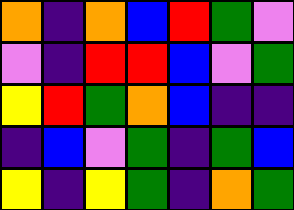[["orange", "indigo", "orange", "blue", "red", "green", "violet"], ["violet", "indigo", "red", "red", "blue", "violet", "green"], ["yellow", "red", "green", "orange", "blue", "indigo", "indigo"], ["indigo", "blue", "violet", "green", "indigo", "green", "blue"], ["yellow", "indigo", "yellow", "green", "indigo", "orange", "green"]]